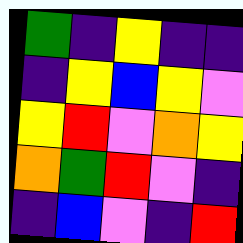[["green", "indigo", "yellow", "indigo", "indigo"], ["indigo", "yellow", "blue", "yellow", "violet"], ["yellow", "red", "violet", "orange", "yellow"], ["orange", "green", "red", "violet", "indigo"], ["indigo", "blue", "violet", "indigo", "red"]]